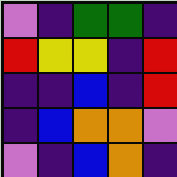[["violet", "indigo", "green", "green", "indigo"], ["red", "yellow", "yellow", "indigo", "red"], ["indigo", "indigo", "blue", "indigo", "red"], ["indigo", "blue", "orange", "orange", "violet"], ["violet", "indigo", "blue", "orange", "indigo"]]